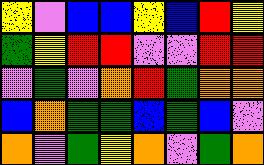[["yellow", "violet", "blue", "blue", "yellow", "blue", "red", "yellow"], ["green", "yellow", "red", "red", "violet", "violet", "red", "red"], ["violet", "green", "violet", "orange", "red", "green", "orange", "orange"], ["blue", "orange", "green", "green", "blue", "green", "blue", "violet"], ["orange", "violet", "green", "yellow", "orange", "violet", "green", "orange"]]